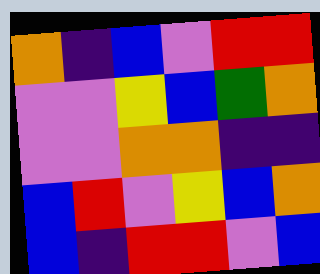[["orange", "indigo", "blue", "violet", "red", "red"], ["violet", "violet", "yellow", "blue", "green", "orange"], ["violet", "violet", "orange", "orange", "indigo", "indigo"], ["blue", "red", "violet", "yellow", "blue", "orange"], ["blue", "indigo", "red", "red", "violet", "blue"]]